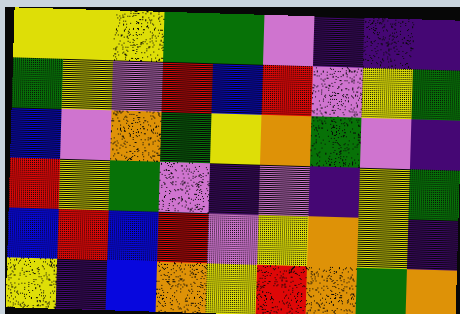[["yellow", "yellow", "yellow", "green", "green", "violet", "indigo", "indigo", "indigo"], ["green", "yellow", "violet", "red", "blue", "red", "violet", "yellow", "green"], ["blue", "violet", "orange", "green", "yellow", "orange", "green", "violet", "indigo"], ["red", "yellow", "green", "violet", "indigo", "violet", "indigo", "yellow", "green"], ["blue", "red", "blue", "red", "violet", "yellow", "orange", "yellow", "indigo"], ["yellow", "indigo", "blue", "orange", "yellow", "red", "orange", "green", "orange"]]